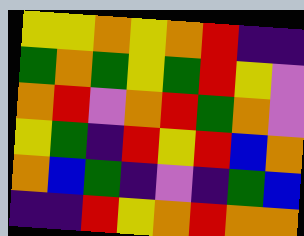[["yellow", "yellow", "orange", "yellow", "orange", "red", "indigo", "indigo"], ["green", "orange", "green", "yellow", "green", "red", "yellow", "violet"], ["orange", "red", "violet", "orange", "red", "green", "orange", "violet"], ["yellow", "green", "indigo", "red", "yellow", "red", "blue", "orange"], ["orange", "blue", "green", "indigo", "violet", "indigo", "green", "blue"], ["indigo", "indigo", "red", "yellow", "orange", "red", "orange", "orange"]]